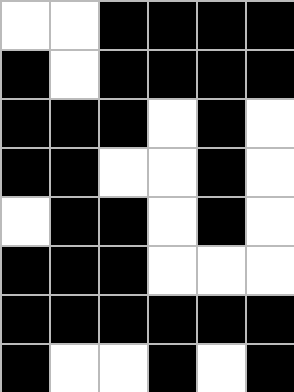[["white", "white", "black", "black", "black", "black"], ["black", "white", "black", "black", "black", "black"], ["black", "black", "black", "white", "black", "white"], ["black", "black", "white", "white", "black", "white"], ["white", "black", "black", "white", "black", "white"], ["black", "black", "black", "white", "white", "white"], ["black", "black", "black", "black", "black", "black"], ["black", "white", "white", "black", "white", "black"]]